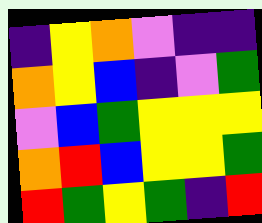[["indigo", "yellow", "orange", "violet", "indigo", "indigo"], ["orange", "yellow", "blue", "indigo", "violet", "green"], ["violet", "blue", "green", "yellow", "yellow", "yellow"], ["orange", "red", "blue", "yellow", "yellow", "green"], ["red", "green", "yellow", "green", "indigo", "red"]]